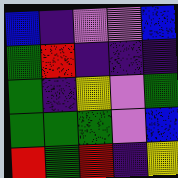[["blue", "indigo", "violet", "violet", "blue"], ["green", "red", "indigo", "indigo", "indigo"], ["green", "indigo", "yellow", "violet", "green"], ["green", "green", "green", "violet", "blue"], ["red", "green", "red", "indigo", "yellow"]]